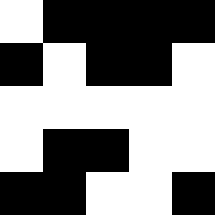[["white", "black", "black", "black", "black"], ["black", "white", "black", "black", "white"], ["white", "white", "white", "white", "white"], ["white", "black", "black", "white", "white"], ["black", "black", "white", "white", "black"]]